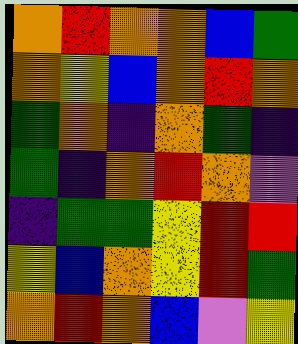[["orange", "red", "orange", "orange", "blue", "green"], ["orange", "yellow", "blue", "orange", "red", "orange"], ["green", "orange", "indigo", "orange", "green", "indigo"], ["green", "indigo", "orange", "red", "orange", "violet"], ["indigo", "green", "green", "yellow", "red", "red"], ["yellow", "blue", "orange", "yellow", "red", "green"], ["orange", "red", "orange", "blue", "violet", "yellow"]]